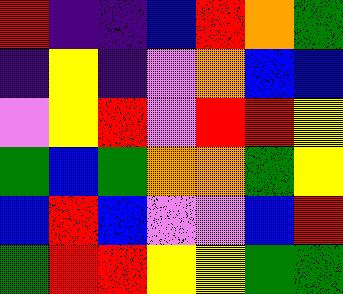[["red", "indigo", "indigo", "blue", "red", "orange", "green"], ["indigo", "yellow", "indigo", "violet", "orange", "blue", "blue"], ["violet", "yellow", "red", "violet", "red", "red", "yellow"], ["green", "blue", "green", "orange", "orange", "green", "yellow"], ["blue", "red", "blue", "violet", "violet", "blue", "red"], ["green", "red", "red", "yellow", "yellow", "green", "green"]]